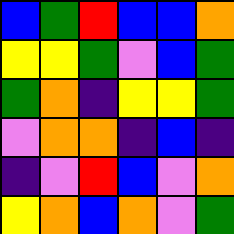[["blue", "green", "red", "blue", "blue", "orange"], ["yellow", "yellow", "green", "violet", "blue", "green"], ["green", "orange", "indigo", "yellow", "yellow", "green"], ["violet", "orange", "orange", "indigo", "blue", "indigo"], ["indigo", "violet", "red", "blue", "violet", "orange"], ["yellow", "orange", "blue", "orange", "violet", "green"]]